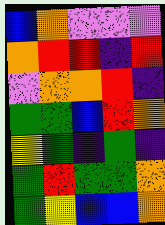[["blue", "orange", "violet", "violet", "violet"], ["orange", "red", "red", "indigo", "red"], ["violet", "orange", "orange", "red", "indigo"], ["green", "green", "blue", "red", "orange"], ["yellow", "green", "indigo", "green", "indigo"], ["green", "red", "green", "green", "orange"], ["green", "yellow", "blue", "blue", "orange"]]